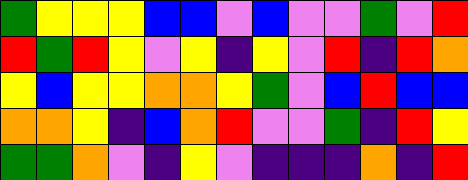[["green", "yellow", "yellow", "yellow", "blue", "blue", "violet", "blue", "violet", "violet", "green", "violet", "red"], ["red", "green", "red", "yellow", "violet", "yellow", "indigo", "yellow", "violet", "red", "indigo", "red", "orange"], ["yellow", "blue", "yellow", "yellow", "orange", "orange", "yellow", "green", "violet", "blue", "red", "blue", "blue"], ["orange", "orange", "yellow", "indigo", "blue", "orange", "red", "violet", "violet", "green", "indigo", "red", "yellow"], ["green", "green", "orange", "violet", "indigo", "yellow", "violet", "indigo", "indigo", "indigo", "orange", "indigo", "red"]]